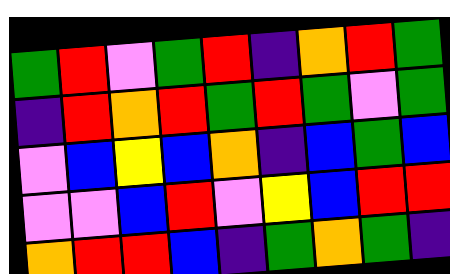[["green", "red", "violet", "green", "red", "indigo", "orange", "red", "green"], ["indigo", "red", "orange", "red", "green", "red", "green", "violet", "green"], ["violet", "blue", "yellow", "blue", "orange", "indigo", "blue", "green", "blue"], ["violet", "violet", "blue", "red", "violet", "yellow", "blue", "red", "red"], ["orange", "red", "red", "blue", "indigo", "green", "orange", "green", "indigo"]]